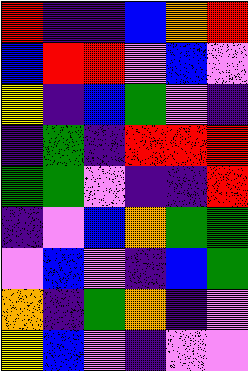[["red", "indigo", "indigo", "blue", "orange", "red"], ["blue", "red", "red", "violet", "blue", "violet"], ["yellow", "indigo", "blue", "green", "violet", "indigo"], ["indigo", "green", "indigo", "red", "red", "red"], ["green", "green", "violet", "indigo", "indigo", "red"], ["indigo", "violet", "blue", "orange", "green", "green"], ["violet", "blue", "violet", "indigo", "blue", "green"], ["orange", "indigo", "green", "orange", "indigo", "violet"], ["yellow", "blue", "violet", "indigo", "violet", "violet"]]